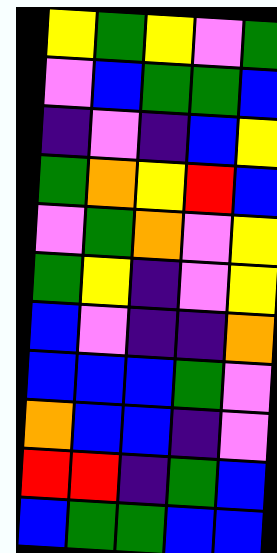[["yellow", "green", "yellow", "violet", "green"], ["violet", "blue", "green", "green", "blue"], ["indigo", "violet", "indigo", "blue", "yellow"], ["green", "orange", "yellow", "red", "blue"], ["violet", "green", "orange", "violet", "yellow"], ["green", "yellow", "indigo", "violet", "yellow"], ["blue", "violet", "indigo", "indigo", "orange"], ["blue", "blue", "blue", "green", "violet"], ["orange", "blue", "blue", "indigo", "violet"], ["red", "red", "indigo", "green", "blue"], ["blue", "green", "green", "blue", "blue"]]